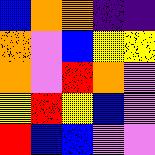[["blue", "orange", "orange", "indigo", "indigo"], ["orange", "violet", "blue", "yellow", "yellow"], ["orange", "violet", "red", "orange", "violet"], ["yellow", "red", "yellow", "blue", "violet"], ["red", "blue", "blue", "violet", "violet"]]